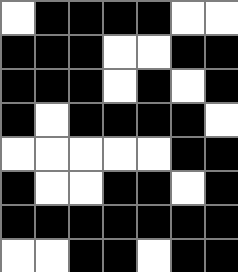[["white", "black", "black", "black", "black", "white", "white"], ["black", "black", "black", "white", "white", "black", "black"], ["black", "black", "black", "white", "black", "white", "black"], ["black", "white", "black", "black", "black", "black", "white"], ["white", "white", "white", "white", "white", "black", "black"], ["black", "white", "white", "black", "black", "white", "black"], ["black", "black", "black", "black", "black", "black", "black"], ["white", "white", "black", "black", "white", "black", "black"]]